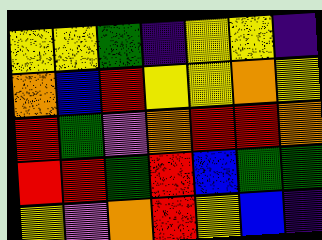[["yellow", "yellow", "green", "indigo", "yellow", "yellow", "indigo"], ["orange", "blue", "red", "yellow", "yellow", "orange", "yellow"], ["red", "green", "violet", "orange", "red", "red", "orange"], ["red", "red", "green", "red", "blue", "green", "green"], ["yellow", "violet", "orange", "red", "yellow", "blue", "indigo"]]